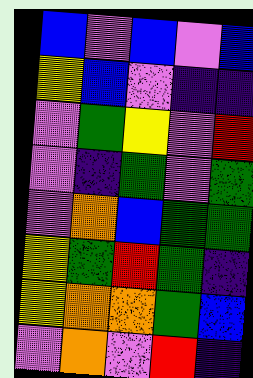[["blue", "violet", "blue", "violet", "blue"], ["yellow", "blue", "violet", "indigo", "indigo"], ["violet", "green", "yellow", "violet", "red"], ["violet", "indigo", "green", "violet", "green"], ["violet", "orange", "blue", "green", "green"], ["yellow", "green", "red", "green", "indigo"], ["yellow", "orange", "orange", "green", "blue"], ["violet", "orange", "violet", "red", "indigo"]]